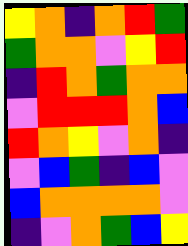[["yellow", "orange", "indigo", "orange", "red", "green"], ["green", "orange", "orange", "violet", "yellow", "red"], ["indigo", "red", "orange", "green", "orange", "orange"], ["violet", "red", "red", "red", "orange", "blue"], ["red", "orange", "yellow", "violet", "orange", "indigo"], ["violet", "blue", "green", "indigo", "blue", "violet"], ["blue", "orange", "orange", "orange", "orange", "violet"], ["indigo", "violet", "orange", "green", "blue", "yellow"]]